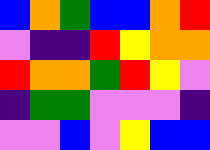[["blue", "orange", "green", "blue", "blue", "orange", "red"], ["violet", "indigo", "indigo", "red", "yellow", "orange", "orange"], ["red", "orange", "orange", "green", "red", "yellow", "violet"], ["indigo", "green", "green", "violet", "violet", "violet", "indigo"], ["violet", "violet", "blue", "violet", "yellow", "blue", "blue"]]